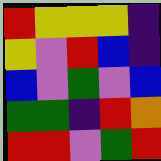[["red", "yellow", "yellow", "yellow", "indigo"], ["yellow", "violet", "red", "blue", "indigo"], ["blue", "violet", "green", "violet", "blue"], ["green", "green", "indigo", "red", "orange"], ["red", "red", "violet", "green", "red"]]